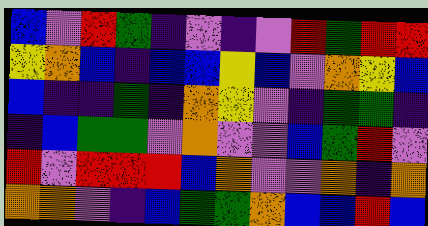[["blue", "violet", "red", "green", "indigo", "violet", "indigo", "violet", "red", "green", "red", "red"], ["yellow", "orange", "blue", "indigo", "blue", "blue", "yellow", "blue", "violet", "orange", "yellow", "blue"], ["blue", "indigo", "indigo", "green", "indigo", "orange", "yellow", "violet", "indigo", "green", "green", "indigo"], ["indigo", "blue", "green", "green", "violet", "orange", "violet", "violet", "blue", "green", "red", "violet"], ["red", "violet", "red", "red", "red", "blue", "orange", "violet", "violet", "orange", "indigo", "orange"], ["orange", "orange", "violet", "indigo", "blue", "green", "green", "orange", "blue", "blue", "red", "blue"]]